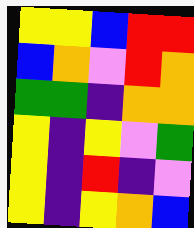[["yellow", "yellow", "blue", "red", "red"], ["blue", "orange", "violet", "red", "orange"], ["green", "green", "indigo", "orange", "orange"], ["yellow", "indigo", "yellow", "violet", "green"], ["yellow", "indigo", "red", "indigo", "violet"], ["yellow", "indigo", "yellow", "orange", "blue"]]